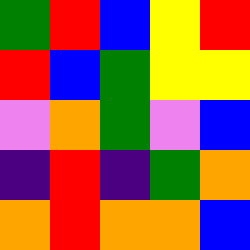[["green", "red", "blue", "yellow", "red"], ["red", "blue", "green", "yellow", "yellow"], ["violet", "orange", "green", "violet", "blue"], ["indigo", "red", "indigo", "green", "orange"], ["orange", "red", "orange", "orange", "blue"]]